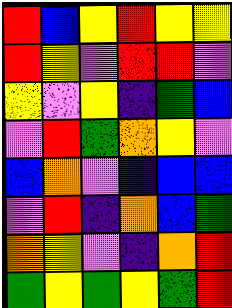[["red", "blue", "yellow", "red", "yellow", "yellow"], ["red", "yellow", "violet", "red", "red", "violet"], ["yellow", "violet", "yellow", "indigo", "green", "blue"], ["violet", "red", "green", "orange", "yellow", "violet"], ["blue", "orange", "violet", "indigo", "blue", "blue"], ["violet", "red", "indigo", "orange", "blue", "green"], ["orange", "yellow", "violet", "indigo", "orange", "red"], ["green", "yellow", "green", "yellow", "green", "red"]]